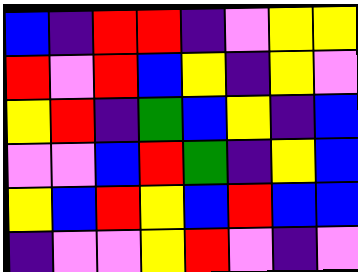[["blue", "indigo", "red", "red", "indigo", "violet", "yellow", "yellow"], ["red", "violet", "red", "blue", "yellow", "indigo", "yellow", "violet"], ["yellow", "red", "indigo", "green", "blue", "yellow", "indigo", "blue"], ["violet", "violet", "blue", "red", "green", "indigo", "yellow", "blue"], ["yellow", "blue", "red", "yellow", "blue", "red", "blue", "blue"], ["indigo", "violet", "violet", "yellow", "red", "violet", "indigo", "violet"]]